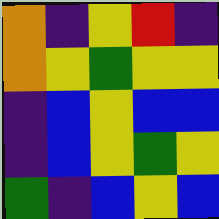[["orange", "indigo", "yellow", "red", "indigo"], ["orange", "yellow", "green", "yellow", "yellow"], ["indigo", "blue", "yellow", "blue", "blue"], ["indigo", "blue", "yellow", "green", "yellow"], ["green", "indigo", "blue", "yellow", "blue"]]